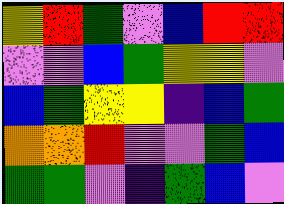[["yellow", "red", "green", "violet", "blue", "red", "red"], ["violet", "violet", "blue", "green", "yellow", "yellow", "violet"], ["blue", "green", "yellow", "yellow", "indigo", "blue", "green"], ["orange", "orange", "red", "violet", "violet", "green", "blue"], ["green", "green", "violet", "indigo", "green", "blue", "violet"]]